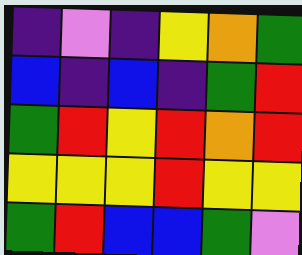[["indigo", "violet", "indigo", "yellow", "orange", "green"], ["blue", "indigo", "blue", "indigo", "green", "red"], ["green", "red", "yellow", "red", "orange", "red"], ["yellow", "yellow", "yellow", "red", "yellow", "yellow"], ["green", "red", "blue", "blue", "green", "violet"]]